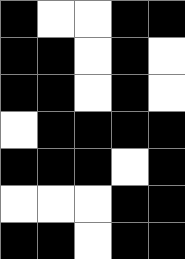[["black", "white", "white", "black", "black"], ["black", "black", "white", "black", "white"], ["black", "black", "white", "black", "white"], ["white", "black", "black", "black", "black"], ["black", "black", "black", "white", "black"], ["white", "white", "white", "black", "black"], ["black", "black", "white", "black", "black"]]